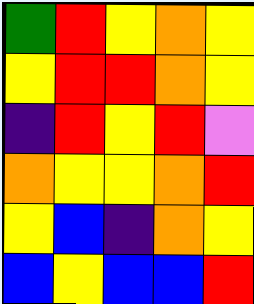[["green", "red", "yellow", "orange", "yellow"], ["yellow", "red", "red", "orange", "yellow"], ["indigo", "red", "yellow", "red", "violet"], ["orange", "yellow", "yellow", "orange", "red"], ["yellow", "blue", "indigo", "orange", "yellow"], ["blue", "yellow", "blue", "blue", "red"]]